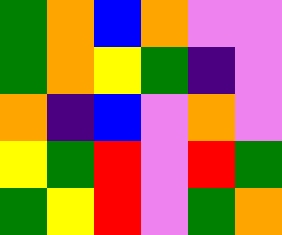[["green", "orange", "blue", "orange", "violet", "violet"], ["green", "orange", "yellow", "green", "indigo", "violet"], ["orange", "indigo", "blue", "violet", "orange", "violet"], ["yellow", "green", "red", "violet", "red", "green"], ["green", "yellow", "red", "violet", "green", "orange"]]